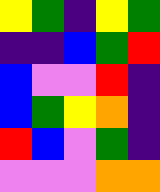[["yellow", "green", "indigo", "yellow", "green"], ["indigo", "indigo", "blue", "green", "red"], ["blue", "violet", "violet", "red", "indigo"], ["blue", "green", "yellow", "orange", "indigo"], ["red", "blue", "violet", "green", "indigo"], ["violet", "violet", "violet", "orange", "orange"]]